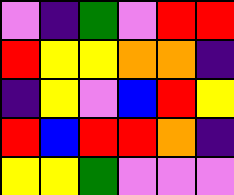[["violet", "indigo", "green", "violet", "red", "red"], ["red", "yellow", "yellow", "orange", "orange", "indigo"], ["indigo", "yellow", "violet", "blue", "red", "yellow"], ["red", "blue", "red", "red", "orange", "indigo"], ["yellow", "yellow", "green", "violet", "violet", "violet"]]